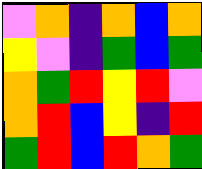[["violet", "orange", "indigo", "orange", "blue", "orange"], ["yellow", "violet", "indigo", "green", "blue", "green"], ["orange", "green", "red", "yellow", "red", "violet"], ["orange", "red", "blue", "yellow", "indigo", "red"], ["green", "red", "blue", "red", "orange", "green"]]